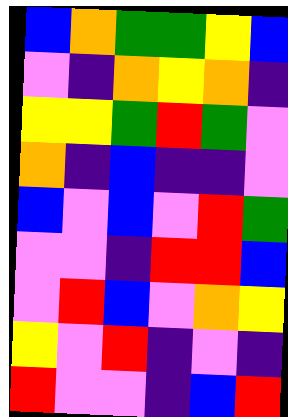[["blue", "orange", "green", "green", "yellow", "blue"], ["violet", "indigo", "orange", "yellow", "orange", "indigo"], ["yellow", "yellow", "green", "red", "green", "violet"], ["orange", "indigo", "blue", "indigo", "indigo", "violet"], ["blue", "violet", "blue", "violet", "red", "green"], ["violet", "violet", "indigo", "red", "red", "blue"], ["violet", "red", "blue", "violet", "orange", "yellow"], ["yellow", "violet", "red", "indigo", "violet", "indigo"], ["red", "violet", "violet", "indigo", "blue", "red"]]